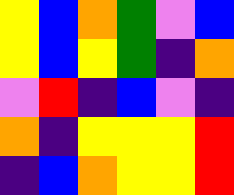[["yellow", "blue", "orange", "green", "violet", "blue"], ["yellow", "blue", "yellow", "green", "indigo", "orange"], ["violet", "red", "indigo", "blue", "violet", "indigo"], ["orange", "indigo", "yellow", "yellow", "yellow", "red"], ["indigo", "blue", "orange", "yellow", "yellow", "red"]]